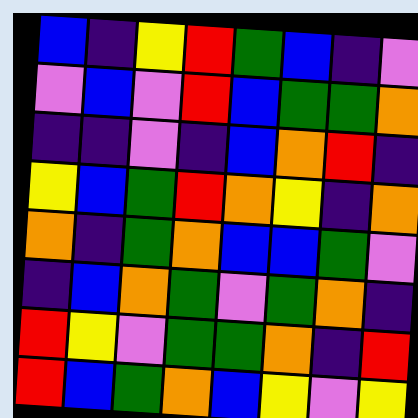[["blue", "indigo", "yellow", "red", "green", "blue", "indigo", "violet"], ["violet", "blue", "violet", "red", "blue", "green", "green", "orange"], ["indigo", "indigo", "violet", "indigo", "blue", "orange", "red", "indigo"], ["yellow", "blue", "green", "red", "orange", "yellow", "indigo", "orange"], ["orange", "indigo", "green", "orange", "blue", "blue", "green", "violet"], ["indigo", "blue", "orange", "green", "violet", "green", "orange", "indigo"], ["red", "yellow", "violet", "green", "green", "orange", "indigo", "red"], ["red", "blue", "green", "orange", "blue", "yellow", "violet", "yellow"]]